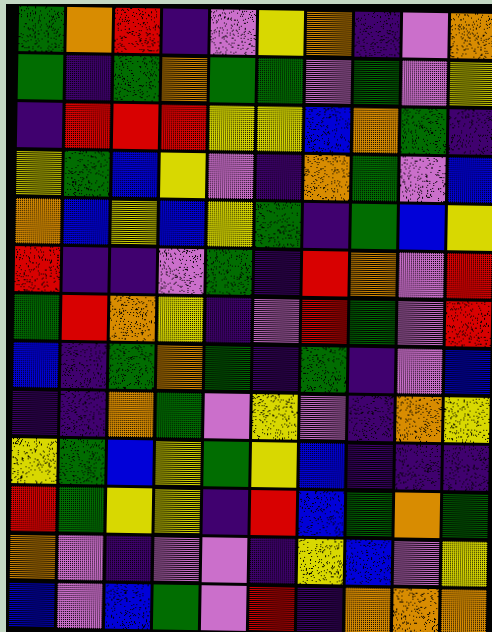[["green", "orange", "red", "indigo", "violet", "yellow", "orange", "indigo", "violet", "orange"], ["green", "indigo", "green", "orange", "green", "green", "violet", "green", "violet", "yellow"], ["indigo", "red", "red", "red", "yellow", "yellow", "blue", "orange", "green", "indigo"], ["yellow", "green", "blue", "yellow", "violet", "indigo", "orange", "green", "violet", "blue"], ["orange", "blue", "yellow", "blue", "yellow", "green", "indigo", "green", "blue", "yellow"], ["red", "indigo", "indigo", "violet", "green", "indigo", "red", "orange", "violet", "red"], ["green", "red", "orange", "yellow", "indigo", "violet", "red", "green", "violet", "red"], ["blue", "indigo", "green", "orange", "green", "indigo", "green", "indigo", "violet", "blue"], ["indigo", "indigo", "orange", "green", "violet", "yellow", "violet", "indigo", "orange", "yellow"], ["yellow", "green", "blue", "yellow", "green", "yellow", "blue", "indigo", "indigo", "indigo"], ["red", "green", "yellow", "yellow", "indigo", "red", "blue", "green", "orange", "green"], ["orange", "violet", "indigo", "violet", "violet", "indigo", "yellow", "blue", "violet", "yellow"], ["blue", "violet", "blue", "green", "violet", "red", "indigo", "orange", "orange", "orange"]]